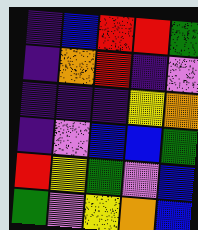[["indigo", "blue", "red", "red", "green"], ["indigo", "orange", "red", "indigo", "violet"], ["indigo", "indigo", "indigo", "yellow", "orange"], ["indigo", "violet", "blue", "blue", "green"], ["red", "yellow", "green", "violet", "blue"], ["green", "violet", "yellow", "orange", "blue"]]